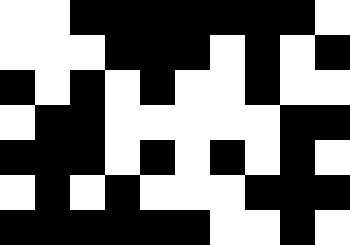[["white", "white", "black", "black", "black", "black", "black", "black", "black", "white"], ["white", "white", "white", "black", "black", "black", "white", "black", "white", "black"], ["black", "white", "black", "white", "black", "white", "white", "black", "white", "white"], ["white", "black", "black", "white", "white", "white", "white", "white", "black", "black"], ["black", "black", "black", "white", "black", "white", "black", "white", "black", "white"], ["white", "black", "white", "black", "white", "white", "white", "black", "black", "black"], ["black", "black", "black", "black", "black", "black", "white", "white", "black", "white"]]